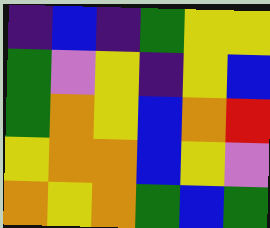[["indigo", "blue", "indigo", "green", "yellow", "yellow"], ["green", "violet", "yellow", "indigo", "yellow", "blue"], ["green", "orange", "yellow", "blue", "orange", "red"], ["yellow", "orange", "orange", "blue", "yellow", "violet"], ["orange", "yellow", "orange", "green", "blue", "green"]]